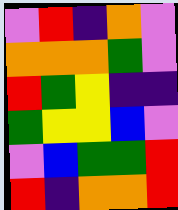[["violet", "red", "indigo", "orange", "violet"], ["orange", "orange", "orange", "green", "violet"], ["red", "green", "yellow", "indigo", "indigo"], ["green", "yellow", "yellow", "blue", "violet"], ["violet", "blue", "green", "green", "red"], ["red", "indigo", "orange", "orange", "red"]]